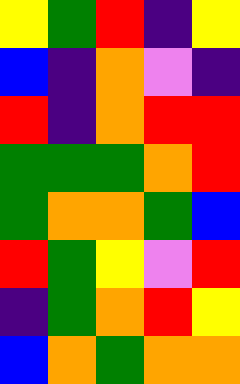[["yellow", "green", "red", "indigo", "yellow"], ["blue", "indigo", "orange", "violet", "indigo"], ["red", "indigo", "orange", "red", "red"], ["green", "green", "green", "orange", "red"], ["green", "orange", "orange", "green", "blue"], ["red", "green", "yellow", "violet", "red"], ["indigo", "green", "orange", "red", "yellow"], ["blue", "orange", "green", "orange", "orange"]]